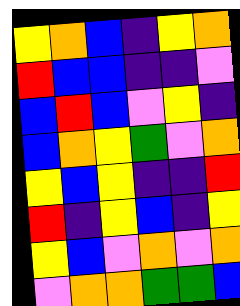[["yellow", "orange", "blue", "indigo", "yellow", "orange"], ["red", "blue", "blue", "indigo", "indigo", "violet"], ["blue", "red", "blue", "violet", "yellow", "indigo"], ["blue", "orange", "yellow", "green", "violet", "orange"], ["yellow", "blue", "yellow", "indigo", "indigo", "red"], ["red", "indigo", "yellow", "blue", "indigo", "yellow"], ["yellow", "blue", "violet", "orange", "violet", "orange"], ["violet", "orange", "orange", "green", "green", "blue"]]